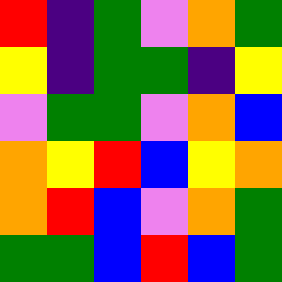[["red", "indigo", "green", "violet", "orange", "green"], ["yellow", "indigo", "green", "green", "indigo", "yellow"], ["violet", "green", "green", "violet", "orange", "blue"], ["orange", "yellow", "red", "blue", "yellow", "orange"], ["orange", "red", "blue", "violet", "orange", "green"], ["green", "green", "blue", "red", "blue", "green"]]